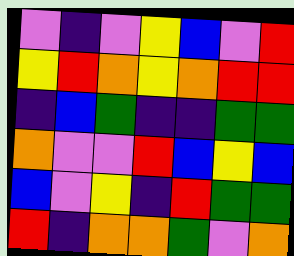[["violet", "indigo", "violet", "yellow", "blue", "violet", "red"], ["yellow", "red", "orange", "yellow", "orange", "red", "red"], ["indigo", "blue", "green", "indigo", "indigo", "green", "green"], ["orange", "violet", "violet", "red", "blue", "yellow", "blue"], ["blue", "violet", "yellow", "indigo", "red", "green", "green"], ["red", "indigo", "orange", "orange", "green", "violet", "orange"]]